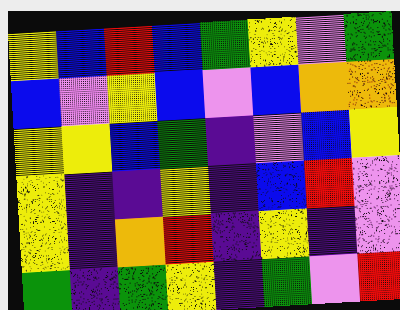[["yellow", "blue", "red", "blue", "green", "yellow", "violet", "green"], ["blue", "violet", "yellow", "blue", "violet", "blue", "orange", "orange"], ["yellow", "yellow", "blue", "green", "indigo", "violet", "blue", "yellow"], ["yellow", "indigo", "indigo", "yellow", "indigo", "blue", "red", "violet"], ["yellow", "indigo", "orange", "red", "indigo", "yellow", "indigo", "violet"], ["green", "indigo", "green", "yellow", "indigo", "green", "violet", "red"]]